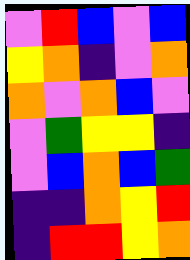[["violet", "red", "blue", "violet", "blue"], ["yellow", "orange", "indigo", "violet", "orange"], ["orange", "violet", "orange", "blue", "violet"], ["violet", "green", "yellow", "yellow", "indigo"], ["violet", "blue", "orange", "blue", "green"], ["indigo", "indigo", "orange", "yellow", "red"], ["indigo", "red", "red", "yellow", "orange"]]